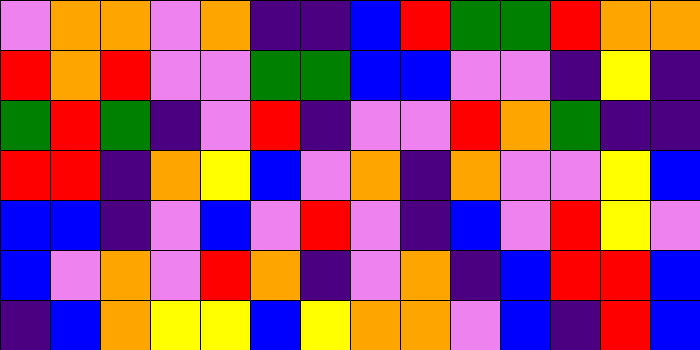[["violet", "orange", "orange", "violet", "orange", "indigo", "indigo", "blue", "red", "green", "green", "red", "orange", "orange"], ["red", "orange", "red", "violet", "violet", "green", "green", "blue", "blue", "violet", "violet", "indigo", "yellow", "indigo"], ["green", "red", "green", "indigo", "violet", "red", "indigo", "violet", "violet", "red", "orange", "green", "indigo", "indigo"], ["red", "red", "indigo", "orange", "yellow", "blue", "violet", "orange", "indigo", "orange", "violet", "violet", "yellow", "blue"], ["blue", "blue", "indigo", "violet", "blue", "violet", "red", "violet", "indigo", "blue", "violet", "red", "yellow", "violet"], ["blue", "violet", "orange", "violet", "red", "orange", "indigo", "violet", "orange", "indigo", "blue", "red", "red", "blue"], ["indigo", "blue", "orange", "yellow", "yellow", "blue", "yellow", "orange", "orange", "violet", "blue", "indigo", "red", "blue"]]